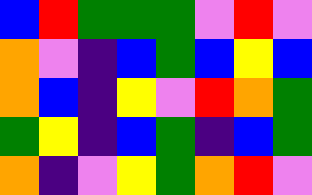[["blue", "red", "green", "green", "green", "violet", "red", "violet"], ["orange", "violet", "indigo", "blue", "green", "blue", "yellow", "blue"], ["orange", "blue", "indigo", "yellow", "violet", "red", "orange", "green"], ["green", "yellow", "indigo", "blue", "green", "indigo", "blue", "green"], ["orange", "indigo", "violet", "yellow", "green", "orange", "red", "violet"]]